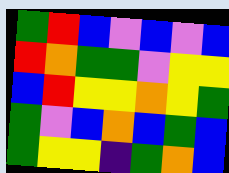[["green", "red", "blue", "violet", "blue", "violet", "blue"], ["red", "orange", "green", "green", "violet", "yellow", "yellow"], ["blue", "red", "yellow", "yellow", "orange", "yellow", "green"], ["green", "violet", "blue", "orange", "blue", "green", "blue"], ["green", "yellow", "yellow", "indigo", "green", "orange", "blue"]]